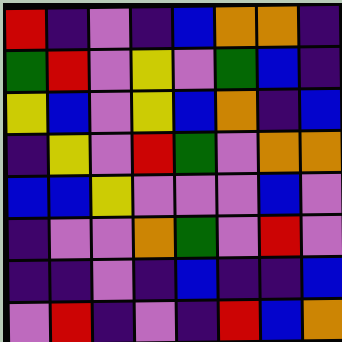[["red", "indigo", "violet", "indigo", "blue", "orange", "orange", "indigo"], ["green", "red", "violet", "yellow", "violet", "green", "blue", "indigo"], ["yellow", "blue", "violet", "yellow", "blue", "orange", "indigo", "blue"], ["indigo", "yellow", "violet", "red", "green", "violet", "orange", "orange"], ["blue", "blue", "yellow", "violet", "violet", "violet", "blue", "violet"], ["indigo", "violet", "violet", "orange", "green", "violet", "red", "violet"], ["indigo", "indigo", "violet", "indigo", "blue", "indigo", "indigo", "blue"], ["violet", "red", "indigo", "violet", "indigo", "red", "blue", "orange"]]